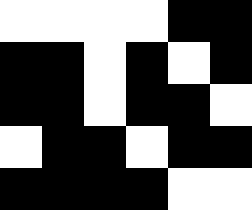[["white", "white", "white", "white", "black", "black"], ["black", "black", "white", "black", "white", "black"], ["black", "black", "white", "black", "black", "white"], ["white", "black", "black", "white", "black", "black"], ["black", "black", "black", "black", "white", "white"]]